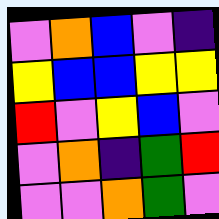[["violet", "orange", "blue", "violet", "indigo"], ["yellow", "blue", "blue", "yellow", "yellow"], ["red", "violet", "yellow", "blue", "violet"], ["violet", "orange", "indigo", "green", "red"], ["violet", "violet", "orange", "green", "violet"]]